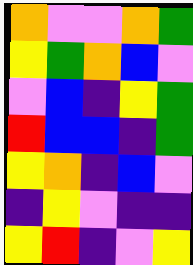[["orange", "violet", "violet", "orange", "green"], ["yellow", "green", "orange", "blue", "violet"], ["violet", "blue", "indigo", "yellow", "green"], ["red", "blue", "blue", "indigo", "green"], ["yellow", "orange", "indigo", "blue", "violet"], ["indigo", "yellow", "violet", "indigo", "indigo"], ["yellow", "red", "indigo", "violet", "yellow"]]